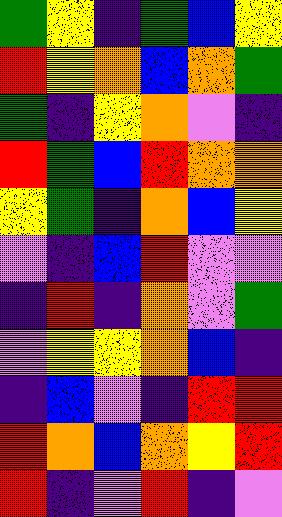[["green", "yellow", "indigo", "green", "blue", "yellow"], ["red", "yellow", "orange", "blue", "orange", "green"], ["green", "indigo", "yellow", "orange", "violet", "indigo"], ["red", "green", "blue", "red", "orange", "orange"], ["yellow", "green", "indigo", "orange", "blue", "yellow"], ["violet", "indigo", "blue", "red", "violet", "violet"], ["indigo", "red", "indigo", "orange", "violet", "green"], ["violet", "yellow", "yellow", "orange", "blue", "indigo"], ["indigo", "blue", "violet", "indigo", "red", "red"], ["red", "orange", "blue", "orange", "yellow", "red"], ["red", "indigo", "violet", "red", "indigo", "violet"]]